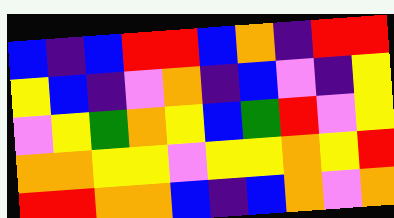[["blue", "indigo", "blue", "red", "red", "blue", "orange", "indigo", "red", "red"], ["yellow", "blue", "indigo", "violet", "orange", "indigo", "blue", "violet", "indigo", "yellow"], ["violet", "yellow", "green", "orange", "yellow", "blue", "green", "red", "violet", "yellow"], ["orange", "orange", "yellow", "yellow", "violet", "yellow", "yellow", "orange", "yellow", "red"], ["red", "red", "orange", "orange", "blue", "indigo", "blue", "orange", "violet", "orange"]]